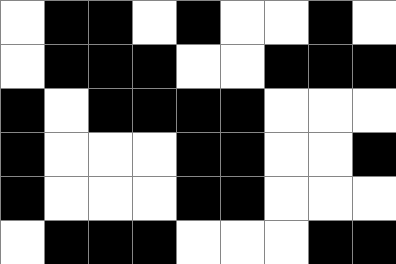[["white", "black", "black", "white", "black", "white", "white", "black", "white"], ["white", "black", "black", "black", "white", "white", "black", "black", "black"], ["black", "white", "black", "black", "black", "black", "white", "white", "white"], ["black", "white", "white", "white", "black", "black", "white", "white", "black"], ["black", "white", "white", "white", "black", "black", "white", "white", "white"], ["white", "black", "black", "black", "white", "white", "white", "black", "black"]]